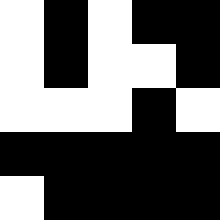[["white", "black", "white", "black", "black"], ["white", "black", "white", "white", "black"], ["white", "white", "white", "black", "white"], ["black", "black", "black", "black", "black"], ["white", "black", "black", "black", "black"]]